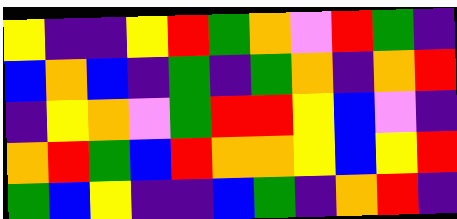[["yellow", "indigo", "indigo", "yellow", "red", "green", "orange", "violet", "red", "green", "indigo"], ["blue", "orange", "blue", "indigo", "green", "indigo", "green", "orange", "indigo", "orange", "red"], ["indigo", "yellow", "orange", "violet", "green", "red", "red", "yellow", "blue", "violet", "indigo"], ["orange", "red", "green", "blue", "red", "orange", "orange", "yellow", "blue", "yellow", "red"], ["green", "blue", "yellow", "indigo", "indigo", "blue", "green", "indigo", "orange", "red", "indigo"]]